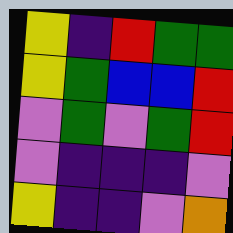[["yellow", "indigo", "red", "green", "green"], ["yellow", "green", "blue", "blue", "red"], ["violet", "green", "violet", "green", "red"], ["violet", "indigo", "indigo", "indigo", "violet"], ["yellow", "indigo", "indigo", "violet", "orange"]]